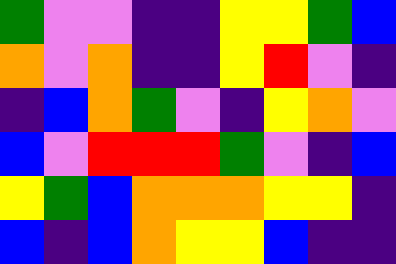[["green", "violet", "violet", "indigo", "indigo", "yellow", "yellow", "green", "blue"], ["orange", "violet", "orange", "indigo", "indigo", "yellow", "red", "violet", "indigo"], ["indigo", "blue", "orange", "green", "violet", "indigo", "yellow", "orange", "violet"], ["blue", "violet", "red", "red", "red", "green", "violet", "indigo", "blue"], ["yellow", "green", "blue", "orange", "orange", "orange", "yellow", "yellow", "indigo"], ["blue", "indigo", "blue", "orange", "yellow", "yellow", "blue", "indigo", "indigo"]]